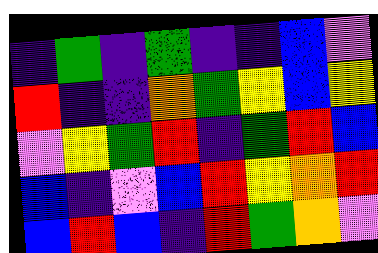[["indigo", "green", "indigo", "green", "indigo", "indigo", "blue", "violet"], ["red", "indigo", "indigo", "orange", "green", "yellow", "blue", "yellow"], ["violet", "yellow", "green", "red", "indigo", "green", "red", "blue"], ["blue", "indigo", "violet", "blue", "red", "yellow", "orange", "red"], ["blue", "red", "blue", "indigo", "red", "green", "orange", "violet"]]